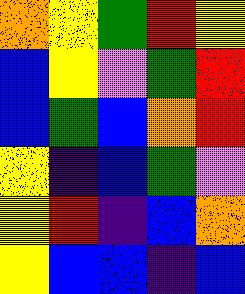[["orange", "yellow", "green", "red", "yellow"], ["blue", "yellow", "violet", "green", "red"], ["blue", "green", "blue", "orange", "red"], ["yellow", "indigo", "blue", "green", "violet"], ["yellow", "red", "indigo", "blue", "orange"], ["yellow", "blue", "blue", "indigo", "blue"]]